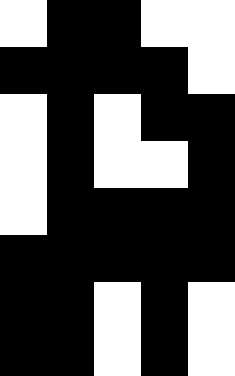[["white", "black", "black", "white", "white"], ["black", "black", "black", "black", "white"], ["white", "black", "white", "black", "black"], ["white", "black", "white", "white", "black"], ["white", "black", "black", "black", "black"], ["black", "black", "black", "black", "black"], ["black", "black", "white", "black", "white"], ["black", "black", "white", "black", "white"]]